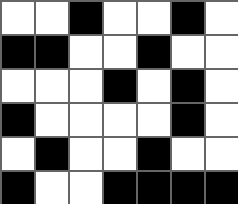[["white", "white", "black", "white", "white", "black", "white"], ["black", "black", "white", "white", "black", "white", "white"], ["white", "white", "white", "black", "white", "black", "white"], ["black", "white", "white", "white", "white", "black", "white"], ["white", "black", "white", "white", "black", "white", "white"], ["black", "white", "white", "black", "black", "black", "black"]]